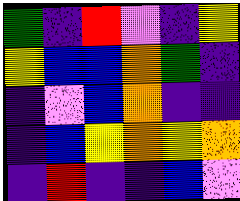[["green", "indigo", "red", "violet", "indigo", "yellow"], ["yellow", "blue", "blue", "orange", "green", "indigo"], ["indigo", "violet", "blue", "orange", "indigo", "indigo"], ["indigo", "blue", "yellow", "orange", "yellow", "orange"], ["indigo", "red", "indigo", "indigo", "blue", "violet"]]